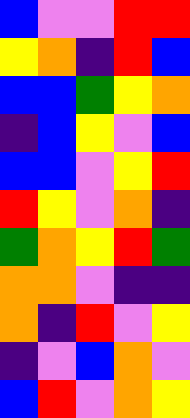[["blue", "violet", "violet", "red", "red"], ["yellow", "orange", "indigo", "red", "blue"], ["blue", "blue", "green", "yellow", "orange"], ["indigo", "blue", "yellow", "violet", "blue"], ["blue", "blue", "violet", "yellow", "red"], ["red", "yellow", "violet", "orange", "indigo"], ["green", "orange", "yellow", "red", "green"], ["orange", "orange", "violet", "indigo", "indigo"], ["orange", "indigo", "red", "violet", "yellow"], ["indigo", "violet", "blue", "orange", "violet"], ["blue", "red", "violet", "orange", "yellow"]]